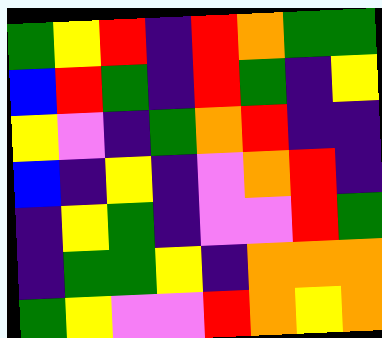[["green", "yellow", "red", "indigo", "red", "orange", "green", "green"], ["blue", "red", "green", "indigo", "red", "green", "indigo", "yellow"], ["yellow", "violet", "indigo", "green", "orange", "red", "indigo", "indigo"], ["blue", "indigo", "yellow", "indigo", "violet", "orange", "red", "indigo"], ["indigo", "yellow", "green", "indigo", "violet", "violet", "red", "green"], ["indigo", "green", "green", "yellow", "indigo", "orange", "orange", "orange"], ["green", "yellow", "violet", "violet", "red", "orange", "yellow", "orange"]]